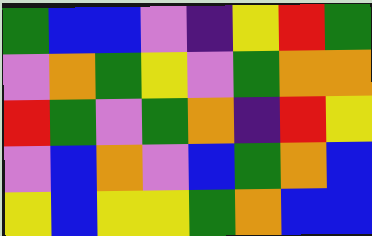[["green", "blue", "blue", "violet", "indigo", "yellow", "red", "green"], ["violet", "orange", "green", "yellow", "violet", "green", "orange", "orange"], ["red", "green", "violet", "green", "orange", "indigo", "red", "yellow"], ["violet", "blue", "orange", "violet", "blue", "green", "orange", "blue"], ["yellow", "blue", "yellow", "yellow", "green", "orange", "blue", "blue"]]